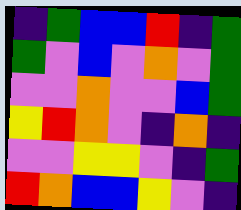[["indigo", "green", "blue", "blue", "red", "indigo", "green"], ["green", "violet", "blue", "violet", "orange", "violet", "green"], ["violet", "violet", "orange", "violet", "violet", "blue", "green"], ["yellow", "red", "orange", "violet", "indigo", "orange", "indigo"], ["violet", "violet", "yellow", "yellow", "violet", "indigo", "green"], ["red", "orange", "blue", "blue", "yellow", "violet", "indigo"]]